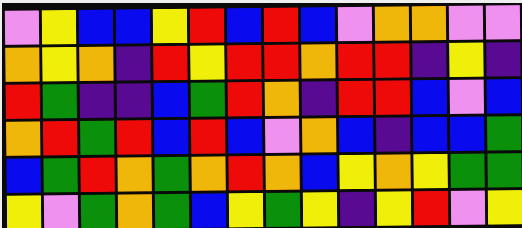[["violet", "yellow", "blue", "blue", "yellow", "red", "blue", "red", "blue", "violet", "orange", "orange", "violet", "violet"], ["orange", "yellow", "orange", "indigo", "red", "yellow", "red", "red", "orange", "red", "red", "indigo", "yellow", "indigo"], ["red", "green", "indigo", "indigo", "blue", "green", "red", "orange", "indigo", "red", "red", "blue", "violet", "blue"], ["orange", "red", "green", "red", "blue", "red", "blue", "violet", "orange", "blue", "indigo", "blue", "blue", "green"], ["blue", "green", "red", "orange", "green", "orange", "red", "orange", "blue", "yellow", "orange", "yellow", "green", "green"], ["yellow", "violet", "green", "orange", "green", "blue", "yellow", "green", "yellow", "indigo", "yellow", "red", "violet", "yellow"]]